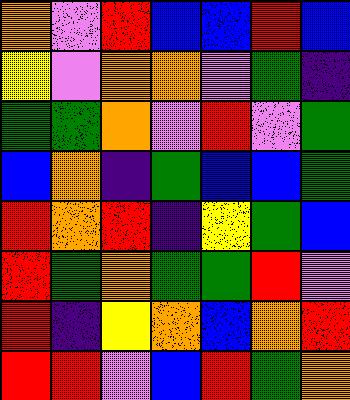[["orange", "violet", "red", "blue", "blue", "red", "blue"], ["yellow", "violet", "orange", "orange", "violet", "green", "indigo"], ["green", "green", "orange", "violet", "red", "violet", "green"], ["blue", "orange", "indigo", "green", "blue", "blue", "green"], ["red", "orange", "red", "indigo", "yellow", "green", "blue"], ["red", "green", "orange", "green", "green", "red", "violet"], ["red", "indigo", "yellow", "orange", "blue", "orange", "red"], ["red", "red", "violet", "blue", "red", "green", "orange"]]